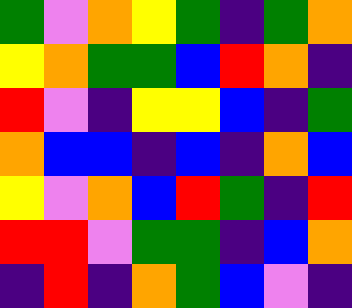[["green", "violet", "orange", "yellow", "green", "indigo", "green", "orange"], ["yellow", "orange", "green", "green", "blue", "red", "orange", "indigo"], ["red", "violet", "indigo", "yellow", "yellow", "blue", "indigo", "green"], ["orange", "blue", "blue", "indigo", "blue", "indigo", "orange", "blue"], ["yellow", "violet", "orange", "blue", "red", "green", "indigo", "red"], ["red", "red", "violet", "green", "green", "indigo", "blue", "orange"], ["indigo", "red", "indigo", "orange", "green", "blue", "violet", "indigo"]]